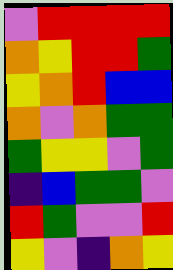[["violet", "red", "red", "red", "red"], ["orange", "yellow", "red", "red", "green"], ["yellow", "orange", "red", "blue", "blue"], ["orange", "violet", "orange", "green", "green"], ["green", "yellow", "yellow", "violet", "green"], ["indigo", "blue", "green", "green", "violet"], ["red", "green", "violet", "violet", "red"], ["yellow", "violet", "indigo", "orange", "yellow"]]